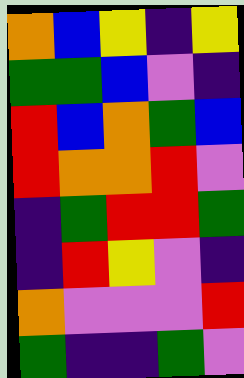[["orange", "blue", "yellow", "indigo", "yellow"], ["green", "green", "blue", "violet", "indigo"], ["red", "blue", "orange", "green", "blue"], ["red", "orange", "orange", "red", "violet"], ["indigo", "green", "red", "red", "green"], ["indigo", "red", "yellow", "violet", "indigo"], ["orange", "violet", "violet", "violet", "red"], ["green", "indigo", "indigo", "green", "violet"]]